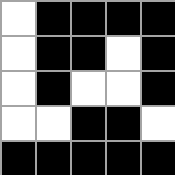[["white", "black", "black", "black", "black"], ["white", "black", "black", "white", "black"], ["white", "black", "white", "white", "black"], ["white", "white", "black", "black", "white"], ["black", "black", "black", "black", "black"]]